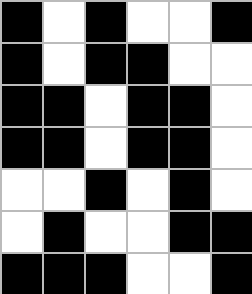[["black", "white", "black", "white", "white", "black"], ["black", "white", "black", "black", "white", "white"], ["black", "black", "white", "black", "black", "white"], ["black", "black", "white", "black", "black", "white"], ["white", "white", "black", "white", "black", "white"], ["white", "black", "white", "white", "black", "black"], ["black", "black", "black", "white", "white", "black"]]